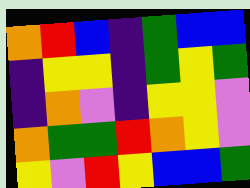[["orange", "red", "blue", "indigo", "green", "blue", "blue"], ["indigo", "yellow", "yellow", "indigo", "green", "yellow", "green"], ["indigo", "orange", "violet", "indigo", "yellow", "yellow", "violet"], ["orange", "green", "green", "red", "orange", "yellow", "violet"], ["yellow", "violet", "red", "yellow", "blue", "blue", "green"]]